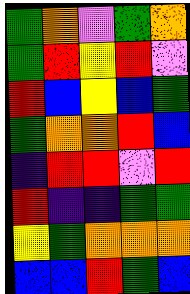[["green", "orange", "violet", "green", "orange"], ["green", "red", "yellow", "red", "violet"], ["red", "blue", "yellow", "blue", "green"], ["green", "orange", "orange", "red", "blue"], ["indigo", "red", "red", "violet", "red"], ["red", "indigo", "indigo", "green", "green"], ["yellow", "green", "orange", "orange", "orange"], ["blue", "blue", "red", "green", "blue"]]